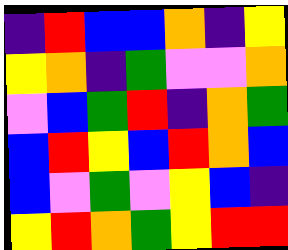[["indigo", "red", "blue", "blue", "orange", "indigo", "yellow"], ["yellow", "orange", "indigo", "green", "violet", "violet", "orange"], ["violet", "blue", "green", "red", "indigo", "orange", "green"], ["blue", "red", "yellow", "blue", "red", "orange", "blue"], ["blue", "violet", "green", "violet", "yellow", "blue", "indigo"], ["yellow", "red", "orange", "green", "yellow", "red", "red"]]